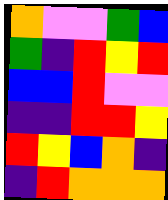[["orange", "violet", "violet", "green", "blue"], ["green", "indigo", "red", "yellow", "red"], ["blue", "blue", "red", "violet", "violet"], ["indigo", "indigo", "red", "red", "yellow"], ["red", "yellow", "blue", "orange", "indigo"], ["indigo", "red", "orange", "orange", "orange"]]